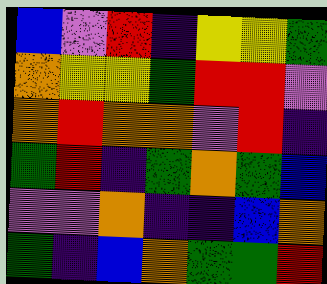[["blue", "violet", "red", "indigo", "yellow", "yellow", "green"], ["orange", "yellow", "yellow", "green", "red", "red", "violet"], ["orange", "red", "orange", "orange", "violet", "red", "indigo"], ["green", "red", "indigo", "green", "orange", "green", "blue"], ["violet", "violet", "orange", "indigo", "indigo", "blue", "orange"], ["green", "indigo", "blue", "orange", "green", "green", "red"]]